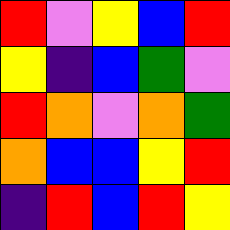[["red", "violet", "yellow", "blue", "red"], ["yellow", "indigo", "blue", "green", "violet"], ["red", "orange", "violet", "orange", "green"], ["orange", "blue", "blue", "yellow", "red"], ["indigo", "red", "blue", "red", "yellow"]]